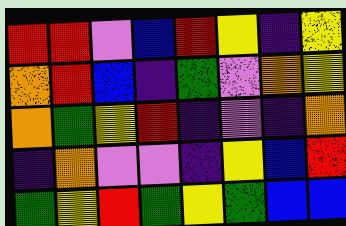[["red", "red", "violet", "blue", "red", "yellow", "indigo", "yellow"], ["orange", "red", "blue", "indigo", "green", "violet", "orange", "yellow"], ["orange", "green", "yellow", "red", "indigo", "violet", "indigo", "orange"], ["indigo", "orange", "violet", "violet", "indigo", "yellow", "blue", "red"], ["green", "yellow", "red", "green", "yellow", "green", "blue", "blue"]]